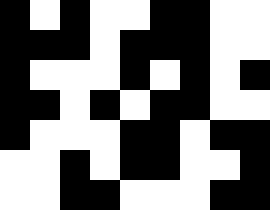[["black", "white", "black", "white", "white", "black", "black", "white", "white"], ["black", "black", "black", "white", "black", "black", "black", "white", "white"], ["black", "white", "white", "white", "black", "white", "black", "white", "black"], ["black", "black", "white", "black", "white", "black", "black", "white", "white"], ["black", "white", "white", "white", "black", "black", "white", "black", "black"], ["white", "white", "black", "white", "black", "black", "white", "white", "black"], ["white", "white", "black", "black", "white", "white", "white", "black", "black"]]